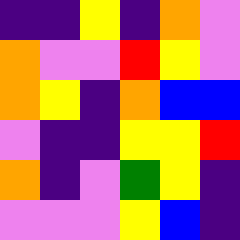[["indigo", "indigo", "yellow", "indigo", "orange", "violet"], ["orange", "violet", "violet", "red", "yellow", "violet"], ["orange", "yellow", "indigo", "orange", "blue", "blue"], ["violet", "indigo", "indigo", "yellow", "yellow", "red"], ["orange", "indigo", "violet", "green", "yellow", "indigo"], ["violet", "violet", "violet", "yellow", "blue", "indigo"]]